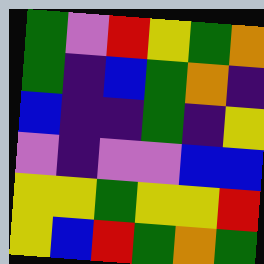[["green", "violet", "red", "yellow", "green", "orange"], ["green", "indigo", "blue", "green", "orange", "indigo"], ["blue", "indigo", "indigo", "green", "indigo", "yellow"], ["violet", "indigo", "violet", "violet", "blue", "blue"], ["yellow", "yellow", "green", "yellow", "yellow", "red"], ["yellow", "blue", "red", "green", "orange", "green"]]